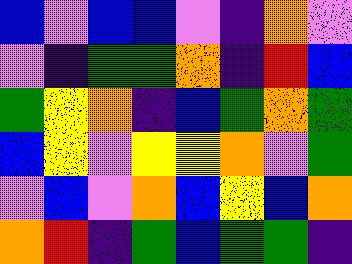[["blue", "violet", "blue", "blue", "violet", "indigo", "orange", "violet"], ["violet", "indigo", "green", "green", "orange", "indigo", "red", "blue"], ["green", "yellow", "orange", "indigo", "blue", "green", "orange", "green"], ["blue", "yellow", "violet", "yellow", "yellow", "orange", "violet", "green"], ["violet", "blue", "violet", "orange", "blue", "yellow", "blue", "orange"], ["orange", "red", "indigo", "green", "blue", "green", "green", "indigo"]]